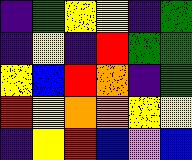[["indigo", "green", "yellow", "yellow", "indigo", "green"], ["indigo", "yellow", "indigo", "red", "green", "green"], ["yellow", "blue", "red", "orange", "indigo", "green"], ["red", "yellow", "orange", "orange", "yellow", "yellow"], ["indigo", "yellow", "red", "blue", "violet", "blue"]]